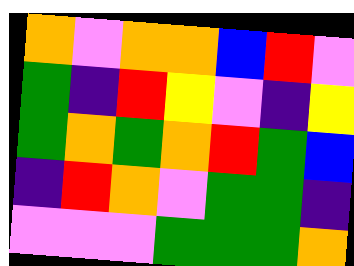[["orange", "violet", "orange", "orange", "blue", "red", "violet"], ["green", "indigo", "red", "yellow", "violet", "indigo", "yellow"], ["green", "orange", "green", "orange", "red", "green", "blue"], ["indigo", "red", "orange", "violet", "green", "green", "indigo"], ["violet", "violet", "violet", "green", "green", "green", "orange"]]